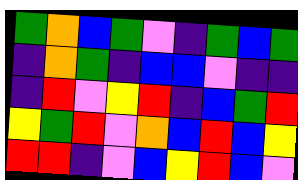[["green", "orange", "blue", "green", "violet", "indigo", "green", "blue", "green"], ["indigo", "orange", "green", "indigo", "blue", "blue", "violet", "indigo", "indigo"], ["indigo", "red", "violet", "yellow", "red", "indigo", "blue", "green", "red"], ["yellow", "green", "red", "violet", "orange", "blue", "red", "blue", "yellow"], ["red", "red", "indigo", "violet", "blue", "yellow", "red", "blue", "violet"]]